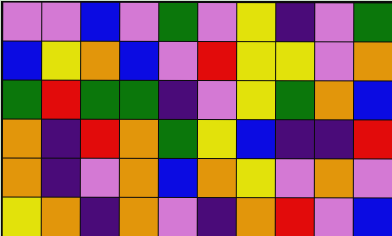[["violet", "violet", "blue", "violet", "green", "violet", "yellow", "indigo", "violet", "green"], ["blue", "yellow", "orange", "blue", "violet", "red", "yellow", "yellow", "violet", "orange"], ["green", "red", "green", "green", "indigo", "violet", "yellow", "green", "orange", "blue"], ["orange", "indigo", "red", "orange", "green", "yellow", "blue", "indigo", "indigo", "red"], ["orange", "indigo", "violet", "orange", "blue", "orange", "yellow", "violet", "orange", "violet"], ["yellow", "orange", "indigo", "orange", "violet", "indigo", "orange", "red", "violet", "blue"]]